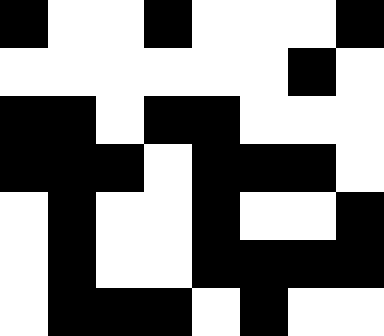[["black", "white", "white", "black", "white", "white", "white", "black"], ["white", "white", "white", "white", "white", "white", "black", "white"], ["black", "black", "white", "black", "black", "white", "white", "white"], ["black", "black", "black", "white", "black", "black", "black", "white"], ["white", "black", "white", "white", "black", "white", "white", "black"], ["white", "black", "white", "white", "black", "black", "black", "black"], ["white", "black", "black", "black", "white", "black", "white", "white"]]